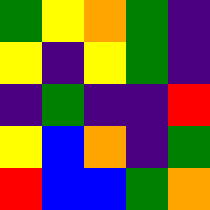[["green", "yellow", "orange", "green", "indigo"], ["yellow", "indigo", "yellow", "green", "indigo"], ["indigo", "green", "indigo", "indigo", "red"], ["yellow", "blue", "orange", "indigo", "green"], ["red", "blue", "blue", "green", "orange"]]